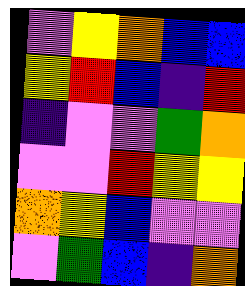[["violet", "yellow", "orange", "blue", "blue"], ["yellow", "red", "blue", "indigo", "red"], ["indigo", "violet", "violet", "green", "orange"], ["violet", "violet", "red", "yellow", "yellow"], ["orange", "yellow", "blue", "violet", "violet"], ["violet", "green", "blue", "indigo", "orange"]]